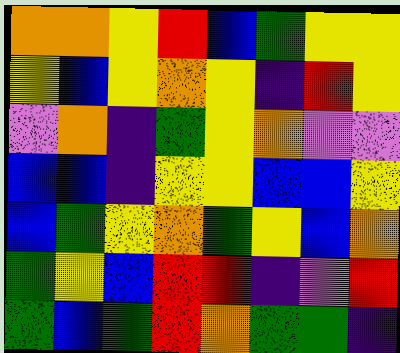[["orange", "orange", "yellow", "red", "blue", "green", "yellow", "yellow"], ["yellow", "blue", "yellow", "orange", "yellow", "indigo", "red", "yellow"], ["violet", "orange", "indigo", "green", "yellow", "orange", "violet", "violet"], ["blue", "blue", "indigo", "yellow", "yellow", "blue", "blue", "yellow"], ["blue", "green", "yellow", "orange", "green", "yellow", "blue", "orange"], ["green", "yellow", "blue", "red", "red", "indigo", "violet", "red"], ["green", "blue", "green", "red", "orange", "green", "green", "indigo"]]